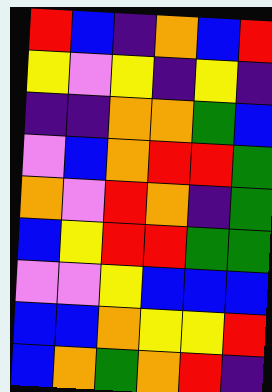[["red", "blue", "indigo", "orange", "blue", "red"], ["yellow", "violet", "yellow", "indigo", "yellow", "indigo"], ["indigo", "indigo", "orange", "orange", "green", "blue"], ["violet", "blue", "orange", "red", "red", "green"], ["orange", "violet", "red", "orange", "indigo", "green"], ["blue", "yellow", "red", "red", "green", "green"], ["violet", "violet", "yellow", "blue", "blue", "blue"], ["blue", "blue", "orange", "yellow", "yellow", "red"], ["blue", "orange", "green", "orange", "red", "indigo"]]